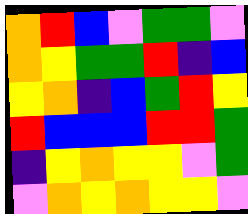[["orange", "red", "blue", "violet", "green", "green", "violet"], ["orange", "yellow", "green", "green", "red", "indigo", "blue"], ["yellow", "orange", "indigo", "blue", "green", "red", "yellow"], ["red", "blue", "blue", "blue", "red", "red", "green"], ["indigo", "yellow", "orange", "yellow", "yellow", "violet", "green"], ["violet", "orange", "yellow", "orange", "yellow", "yellow", "violet"]]